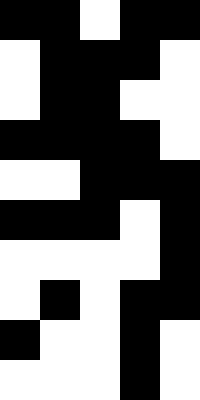[["black", "black", "white", "black", "black"], ["white", "black", "black", "black", "white"], ["white", "black", "black", "white", "white"], ["black", "black", "black", "black", "white"], ["white", "white", "black", "black", "black"], ["black", "black", "black", "white", "black"], ["white", "white", "white", "white", "black"], ["white", "black", "white", "black", "black"], ["black", "white", "white", "black", "white"], ["white", "white", "white", "black", "white"]]